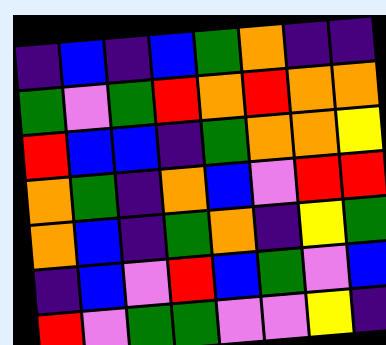[["indigo", "blue", "indigo", "blue", "green", "orange", "indigo", "indigo"], ["green", "violet", "green", "red", "orange", "red", "orange", "orange"], ["red", "blue", "blue", "indigo", "green", "orange", "orange", "yellow"], ["orange", "green", "indigo", "orange", "blue", "violet", "red", "red"], ["orange", "blue", "indigo", "green", "orange", "indigo", "yellow", "green"], ["indigo", "blue", "violet", "red", "blue", "green", "violet", "blue"], ["red", "violet", "green", "green", "violet", "violet", "yellow", "indigo"]]